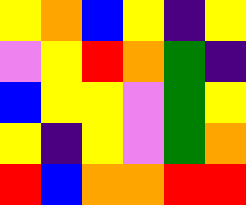[["yellow", "orange", "blue", "yellow", "indigo", "yellow"], ["violet", "yellow", "red", "orange", "green", "indigo"], ["blue", "yellow", "yellow", "violet", "green", "yellow"], ["yellow", "indigo", "yellow", "violet", "green", "orange"], ["red", "blue", "orange", "orange", "red", "red"]]